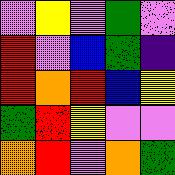[["violet", "yellow", "violet", "green", "violet"], ["red", "violet", "blue", "green", "indigo"], ["red", "orange", "red", "blue", "yellow"], ["green", "red", "yellow", "violet", "violet"], ["orange", "red", "violet", "orange", "green"]]